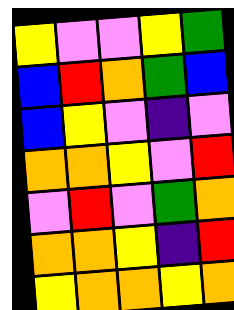[["yellow", "violet", "violet", "yellow", "green"], ["blue", "red", "orange", "green", "blue"], ["blue", "yellow", "violet", "indigo", "violet"], ["orange", "orange", "yellow", "violet", "red"], ["violet", "red", "violet", "green", "orange"], ["orange", "orange", "yellow", "indigo", "red"], ["yellow", "orange", "orange", "yellow", "orange"]]